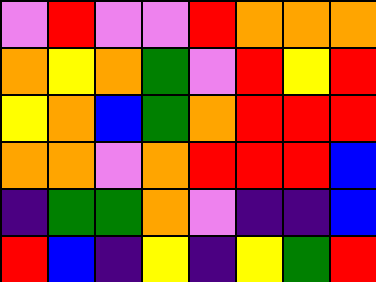[["violet", "red", "violet", "violet", "red", "orange", "orange", "orange"], ["orange", "yellow", "orange", "green", "violet", "red", "yellow", "red"], ["yellow", "orange", "blue", "green", "orange", "red", "red", "red"], ["orange", "orange", "violet", "orange", "red", "red", "red", "blue"], ["indigo", "green", "green", "orange", "violet", "indigo", "indigo", "blue"], ["red", "blue", "indigo", "yellow", "indigo", "yellow", "green", "red"]]